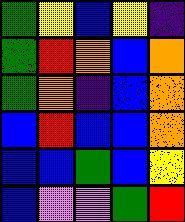[["green", "yellow", "blue", "yellow", "indigo"], ["green", "red", "orange", "blue", "orange"], ["green", "orange", "indigo", "blue", "orange"], ["blue", "red", "blue", "blue", "orange"], ["blue", "blue", "green", "blue", "yellow"], ["blue", "violet", "violet", "green", "red"]]